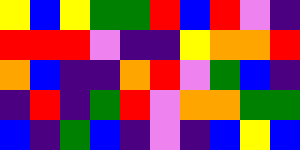[["yellow", "blue", "yellow", "green", "green", "red", "blue", "red", "violet", "indigo"], ["red", "red", "red", "violet", "indigo", "indigo", "yellow", "orange", "orange", "red"], ["orange", "blue", "indigo", "indigo", "orange", "red", "violet", "green", "blue", "indigo"], ["indigo", "red", "indigo", "green", "red", "violet", "orange", "orange", "green", "green"], ["blue", "indigo", "green", "blue", "indigo", "violet", "indigo", "blue", "yellow", "blue"]]